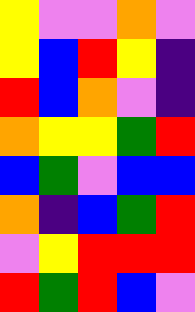[["yellow", "violet", "violet", "orange", "violet"], ["yellow", "blue", "red", "yellow", "indigo"], ["red", "blue", "orange", "violet", "indigo"], ["orange", "yellow", "yellow", "green", "red"], ["blue", "green", "violet", "blue", "blue"], ["orange", "indigo", "blue", "green", "red"], ["violet", "yellow", "red", "red", "red"], ["red", "green", "red", "blue", "violet"]]